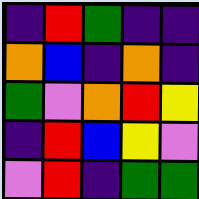[["indigo", "red", "green", "indigo", "indigo"], ["orange", "blue", "indigo", "orange", "indigo"], ["green", "violet", "orange", "red", "yellow"], ["indigo", "red", "blue", "yellow", "violet"], ["violet", "red", "indigo", "green", "green"]]